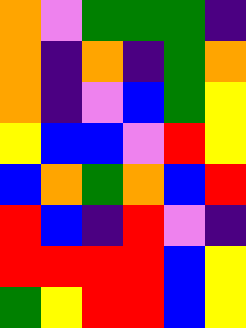[["orange", "violet", "green", "green", "green", "indigo"], ["orange", "indigo", "orange", "indigo", "green", "orange"], ["orange", "indigo", "violet", "blue", "green", "yellow"], ["yellow", "blue", "blue", "violet", "red", "yellow"], ["blue", "orange", "green", "orange", "blue", "red"], ["red", "blue", "indigo", "red", "violet", "indigo"], ["red", "red", "red", "red", "blue", "yellow"], ["green", "yellow", "red", "red", "blue", "yellow"]]